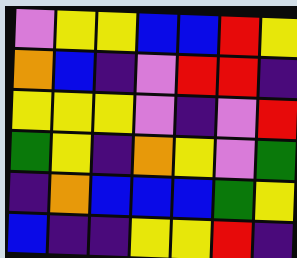[["violet", "yellow", "yellow", "blue", "blue", "red", "yellow"], ["orange", "blue", "indigo", "violet", "red", "red", "indigo"], ["yellow", "yellow", "yellow", "violet", "indigo", "violet", "red"], ["green", "yellow", "indigo", "orange", "yellow", "violet", "green"], ["indigo", "orange", "blue", "blue", "blue", "green", "yellow"], ["blue", "indigo", "indigo", "yellow", "yellow", "red", "indigo"]]